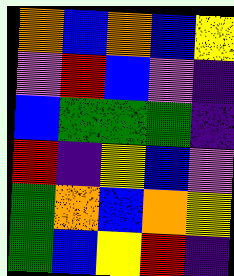[["orange", "blue", "orange", "blue", "yellow"], ["violet", "red", "blue", "violet", "indigo"], ["blue", "green", "green", "green", "indigo"], ["red", "indigo", "yellow", "blue", "violet"], ["green", "orange", "blue", "orange", "yellow"], ["green", "blue", "yellow", "red", "indigo"]]